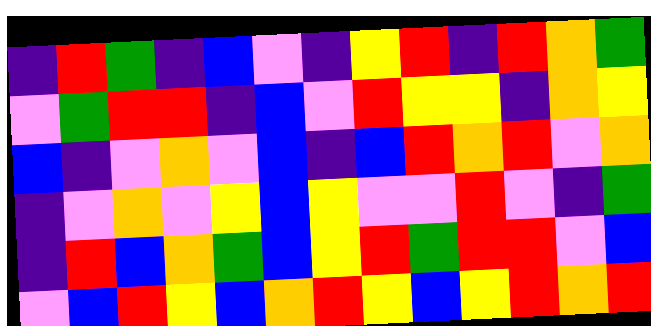[["indigo", "red", "green", "indigo", "blue", "violet", "indigo", "yellow", "red", "indigo", "red", "orange", "green"], ["violet", "green", "red", "red", "indigo", "blue", "violet", "red", "yellow", "yellow", "indigo", "orange", "yellow"], ["blue", "indigo", "violet", "orange", "violet", "blue", "indigo", "blue", "red", "orange", "red", "violet", "orange"], ["indigo", "violet", "orange", "violet", "yellow", "blue", "yellow", "violet", "violet", "red", "violet", "indigo", "green"], ["indigo", "red", "blue", "orange", "green", "blue", "yellow", "red", "green", "red", "red", "violet", "blue"], ["violet", "blue", "red", "yellow", "blue", "orange", "red", "yellow", "blue", "yellow", "red", "orange", "red"]]